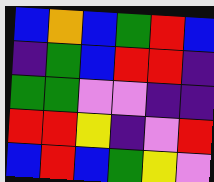[["blue", "orange", "blue", "green", "red", "blue"], ["indigo", "green", "blue", "red", "red", "indigo"], ["green", "green", "violet", "violet", "indigo", "indigo"], ["red", "red", "yellow", "indigo", "violet", "red"], ["blue", "red", "blue", "green", "yellow", "violet"]]